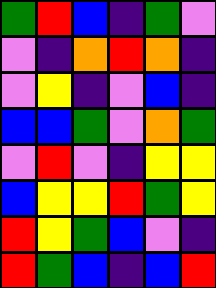[["green", "red", "blue", "indigo", "green", "violet"], ["violet", "indigo", "orange", "red", "orange", "indigo"], ["violet", "yellow", "indigo", "violet", "blue", "indigo"], ["blue", "blue", "green", "violet", "orange", "green"], ["violet", "red", "violet", "indigo", "yellow", "yellow"], ["blue", "yellow", "yellow", "red", "green", "yellow"], ["red", "yellow", "green", "blue", "violet", "indigo"], ["red", "green", "blue", "indigo", "blue", "red"]]